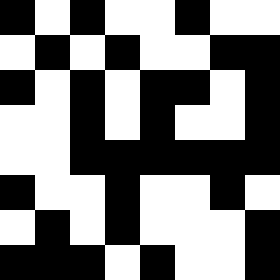[["black", "white", "black", "white", "white", "black", "white", "white"], ["white", "black", "white", "black", "white", "white", "black", "black"], ["black", "white", "black", "white", "black", "black", "white", "black"], ["white", "white", "black", "white", "black", "white", "white", "black"], ["white", "white", "black", "black", "black", "black", "black", "black"], ["black", "white", "white", "black", "white", "white", "black", "white"], ["white", "black", "white", "black", "white", "white", "white", "black"], ["black", "black", "black", "white", "black", "white", "white", "black"]]